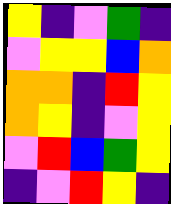[["yellow", "indigo", "violet", "green", "indigo"], ["violet", "yellow", "yellow", "blue", "orange"], ["orange", "orange", "indigo", "red", "yellow"], ["orange", "yellow", "indigo", "violet", "yellow"], ["violet", "red", "blue", "green", "yellow"], ["indigo", "violet", "red", "yellow", "indigo"]]